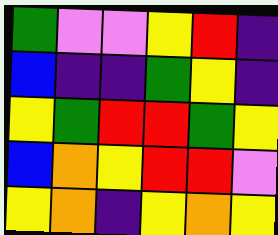[["green", "violet", "violet", "yellow", "red", "indigo"], ["blue", "indigo", "indigo", "green", "yellow", "indigo"], ["yellow", "green", "red", "red", "green", "yellow"], ["blue", "orange", "yellow", "red", "red", "violet"], ["yellow", "orange", "indigo", "yellow", "orange", "yellow"]]